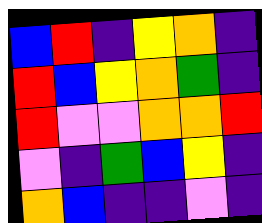[["blue", "red", "indigo", "yellow", "orange", "indigo"], ["red", "blue", "yellow", "orange", "green", "indigo"], ["red", "violet", "violet", "orange", "orange", "red"], ["violet", "indigo", "green", "blue", "yellow", "indigo"], ["orange", "blue", "indigo", "indigo", "violet", "indigo"]]